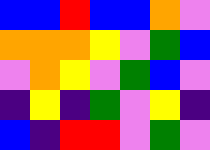[["blue", "blue", "red", "blue", "blue", "orange", "violet"], ["orange", "orange", "orange", "yellow", "violet", "green", "blue"], ["violet", "orange", "yellow", "violet", "green", "blue", "violet"], ["indigo", "yellow", "indigo", "green", "violet", "yellow", "indigo"], ["blue", "indigo", "red", "red", "violet", "green", "violet"]]